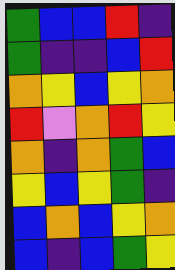[["green", "blue", "blue", "red", "indigo"], ["green", "indigo", "indigo", "blue", "red"], ["orange", "yellow", "blue", "yellow", "orange"], ["red", "violet", "orange", "red", "yellow"], ["orange", "indigo", "orange", "green", "blue"], ["yellow", "blue", "yellow", "green", "indigo"], ["blue", "orange", "blue", "yellow", "orange"], ["blue", "indigo", "blue", "green", "yellow"]]